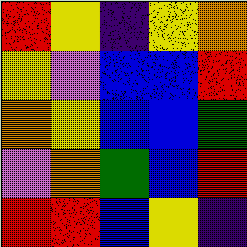[["red", "yellow", "indigo", "yellow", "orange"], ["yellow", "violet", "blue", "blue", "red"], ["orange", "yellow", "blue", "blue", "green"], ["violet", "orange", "green", "blue", "red"], ["red", "red", "blue", "yellow", "indigo"]]